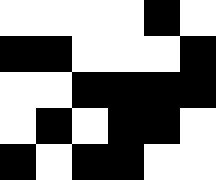[["white", "white", "white", "white", "black", "white"], ["black", "black", "white", "white", "white", "black"], ["white", "white", "black", "black", "black", "black"], ["white", "black", "white", "black", "black", "white"], ["black", "white", "black", "black", "white", "white"]]